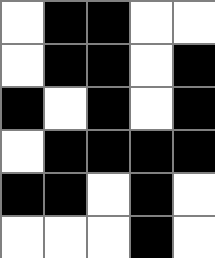[["white", "black", "black", "white", "white"], ["white", "black", "black", "white", "black"], ["black", "white", "black", "white", "black"], ["white", "black", "black", "black", "black"], ["black", "black", "white", "black", "white"], ["white", "white", "white", "black", "white"]]